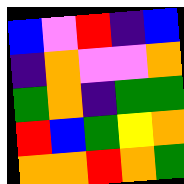[["blue", "violet", "red", "indigo", "blue"], ["indigo", "orange", "violet", "violet", "orange"], ["green", "orange", "indigo", "green", "green"], ["red", "blue", "green", "yellow", "orange"], ["orange", "orange", "red", "orange", "green"]]